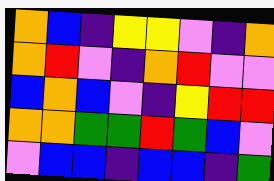[["orange", "blue", "indigo", "yellow", "yellow", "violet", "indigo", "orange"], ["orange", "red", "violet", "indigo", "orange", "red", "violet", "violet"], ["blue", "orange", "blue", "violet", "indigo", "yellow", "red", "red"], ["orange", "orange", "green", "green", "red", "green", "blue", "violet"], ["violet", "blue", "blue", "indigo", "blue", "blue", "indigo", "green"]]